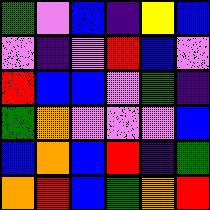[["green", "violet", "blue", "indigo", "yellow", "blue"], ["violet", "indigo", "violet", "red", "blue", "violet"], ["red", "blue", "blue", "violet", "green", "indigo"], ["green", "orange", "violet", "violet", "violet", "blue"], ["blue", "orange", "blue", "red", "indigo", "green"], ["orange", "red", "blue", "green", "orange", "red"]]